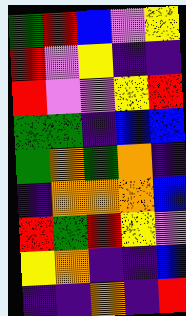[["green", "red", "blue", "violet", "yellow"], ["red", "violet", "yellow", "indigo", "indigo"], ["red", "violet", "violet", "yellow", "red"], ["green", "green", "indigo", "blue", "blue"], ["green", "orange", "green", "orange", "indigo"], ["indigo", "orange", "orange", "orange", "blue"], ["red", "green", "red", "yellow", "violet"], ["yellow", "orange", "indigo", "indigo", "blue"], ["indigo", "indigo", "orange", "indigo", "red"]]